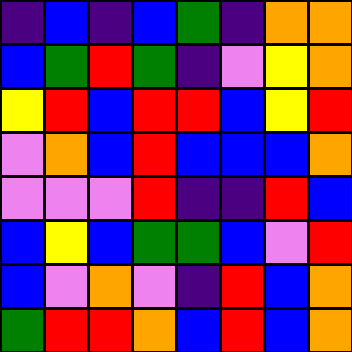[["indigo", "blue", "indigo", "blue", "green", "indigo", "orange", "orange"], ["blue", "green", "red", "green", "indigo", "violet", "yellow", "orange"], ["yellow", "red", "blue", "red", "red", "blue", "yellow", "red"], ["violet", "orange", "blue", "red", "blue", "blue", "blue", "orange"], ["violet", "violet", "violet", "red", "indigo", "indigo", "red", "blue"], ["blue", "yellow", "blue", "green", "green", "blue", "violet", "red"], ["blue", "violet", "orange", "violet", "indigo", "red", "blue", "orange"], ["green", "red", "red", "orange", "blue", "red", "blue", "orange"]]